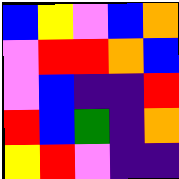[["blue", "yellow", "violet", "blue", "orange"], ["violet", "red", "red", "orange", "blue"], ["violet", "blue", "indigo", "indigo", "red"], ["red", "blue", "green", "indigo", "orange"], ["yellow", "red", "violet", "indigo", "indigo"]]